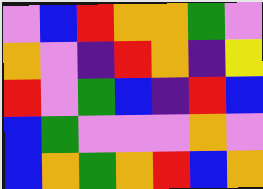[["violet", "blue", "red", "orange", "orange", "green", "violet"], ["orange", "violet", "indigo", "red", "orange", "indigo", "yellow"], ["red", "violet", "green", "blue", "indigo", "red", "blue"], ["blue", "green", "violet", "violet", "violet", "orange", "violet"], ["blue", "orange", "green", "orange", "red", "blue", "orange"]]